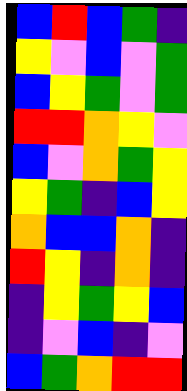[["blue", "red", "blue", "green", "indigo"], ["yellow", "violet", "blue", "violet", "green"], ["blue", "yellow", "green", "violet", "green"], ["red", "red", "orange", "yellow", "violet"], ["blue", "violet", "orange", "green", "yellow"], ["yellow", "green", "indigo", "blue", "yellow"], ["orange", "blue", "blue", "orange", "indigo"], ["red", "yellow", "indigo", "orange", "indigo"], ["indigo", "yellow", "green", "yellow", "blue"], ["indigo", "violet", "blue", "indigo", "violet"], ["blue", "green", "orange", "red", "red"]]